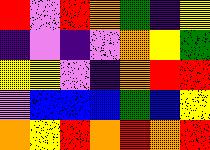[["red", "violet", "red", "orange", "green", "indigo", "yellow"], ["indigo", "violet", "indigo", "violet", "orange", "yellow", "green"], ["yellow", "yellow", "violet", "indigo", "orange", "red", "red"], ["violet", "blue", "blue", "blue", "green", "blue", "yellow"], ["orange", "yellow", "red", "orange", "red", "orange", "red"]]